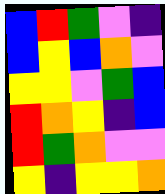[["blue", "red", "green", "violet", "indigo"], ["blue", "yellow", "blue", "orange", "violet"], ["yellow", "yellow", "violet", "green", "blue"], ["red", "orange", "yellow", "indigo", "blue"], ["red", "green", "orange", "violet", "violet"], ["yellow", "indigo", "yellow", "yellow", "orange"]]